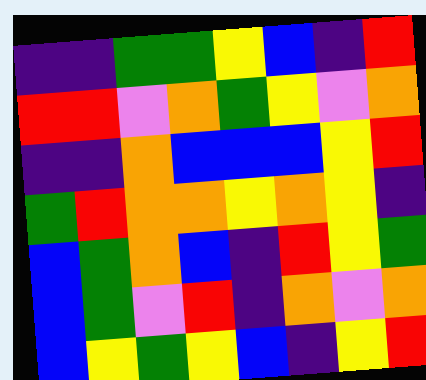[["indigo", "indigo", "green", "green", "yellow", "blue", "indigo", "red"], ["red", "red", "violet", "orange", "green", "yellow", "violet", "orange"], ["indigo", "indigo", "orange", "blue", "blue", "blue", "yellow", "red"], ["green", "red", "orange", "orange", "yellow", "orange", "yellow", "indigo"], ["blue", "green", "orange", "blue", "indigo", "red", "yellow", "green"], ["blue", "green", "violet", "red", "indigo", "orange", "violet", "orange"], ["blue", "yellow", "green", "yellow", "blue", "indigo", "yellow", "red"]]